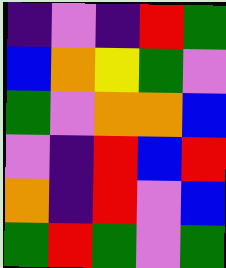[["indigo", "violet", "indigo", "red", "green"], ["blue", "orange", "yellow", "green", "violet"], ["green", "violet", "orange", "orange", "blue"], ["violet", "indigo", "red", "blue", "red"], ["orange", "indigo", "red", "violet", "blue"], ["green", "red", "green", "violet", "green"]]